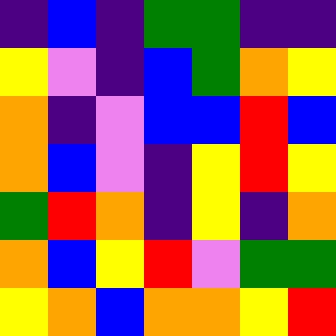[["indigo", "blue", "indigo", "green", "green", "indigo", "indigo"], ["yellow", "violet", "indigo", "blue", "green", "orange", "yellow"], ["orange", "indigo", "violet", "blue", "blue", "red", "blue"], ["orange", "blue", "violet", "indigo", "yellow", "red", "yellow"], ["green", "red", "orange", "indigo", "yellow", "indigo", "orange"], ["orange", "blue", "yellow", "red", "violet", "green", "green"], ["yellow", "orange", "blue", "orange", "orange", "yellow", "red"]]